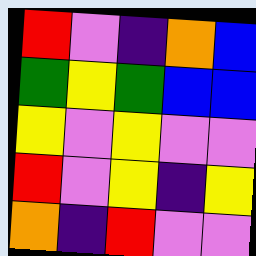[["red", "violet", "indigo", "orange", "blue"], ["green", "yellow", "green", "blue", "blue"], ["yellow", "violet", "yellow", "violet", "violet"], ["red", "violet", "yellow", "indigo", "yellow"], ["orange", "indigo", "red", "violet", "violet"]]